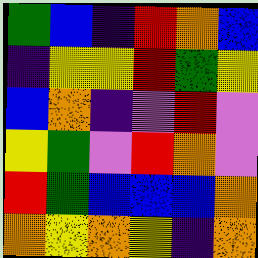[["green", "blue", "indigo", "red", "orange", "blue"], ["indigo", "yellow", "yellow", "red", "green", "yellow"], ["blue", "orange", "indigo", "violet", "red", "violet"], ["yellow", "green", "violet", "red", "orange", "violet"], ["red", "green", "blue", "blue", "blue", "orange"], ["orange", "yellow", "orange", "yellow", "indigo", "orange"]]